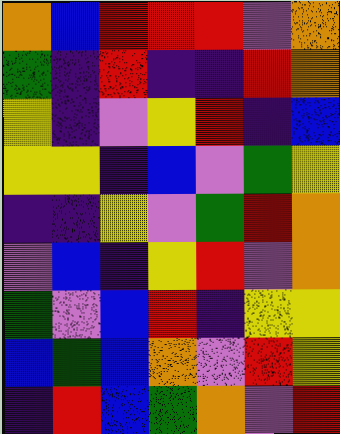[["orange", "blue", "red", "red", "red", "violet", "orange"], ["green", "indigo", "red", "indigo", "indigo", "red", "orange"], ["yellow", "indigo", "violet", "yellow", "red", "indigo", "blue"], ["yellow", "yellow", "indigo", "blue", "violet", "green", "yellow"], ["indigo", "indigo", "yellow", "violet", "green", "red", "orange"], ["violet", "blue", "indigo", "yellow", "red", "violet", "orange"], ["green", "violet", "blue", "red", "indigo", "yellow", "yellow"], ["blue", "green", "blue", "orange", "violet", "red", "yellow"], ["indigo", "red", "blue", "green", "orange", "violet", "red"]]